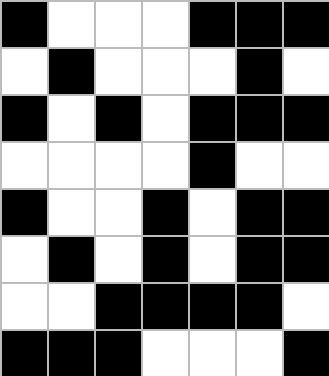[["black", "white", "white", "white", "black", "black", "black"], ["white", "black", "white", "white", "white", "black", "white"], ["black", "white", "black", "white", "black", "black", "black"], ["white", "white", "white", "white", "black", "white", "white"], ["black", "white", "white", "black", "white", "black", "black"], ["white", "black", "white", "black", "white", "black", "black"], ["white", "white", "black", "black", "black", "black", "white"], ["black", "black", "black", "white", "white", "white", "black"]]